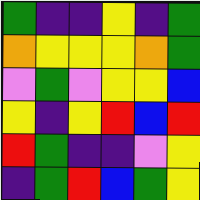[["green", "indigo", "indigo", "yellow", "indigo", "green"], ["orange", "yellow", "yellow", "yellow", "orange", "green"], ["violet", "green", "violet", "yellow", "yellow", "blue"], ["yellow", "indigo", "yellow", "red", "blue", "red"], ["red", "green", "indigo", "indigo", "violet", "yellow"], ["indigo", "green", "red", "blue", "green", "yellow"]]